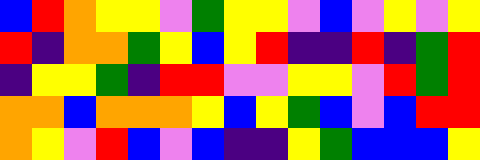[["blue", "red", "orange", "yellow", "yellow", "violet", "green", "yellow", "yellow", "violet", "blue", "violet", "yellow", "violet", "yellow"], ["red", "indigo", "orange", "orange", "green", "yellow", "blue", "yellow", "red", "indigo", "indigo", "red", "indigo", "green", "red"], ["indigo", "yellow", "yellow", "green", "indigo", "red", "red", "violet", "violet", "yellow", "yellow", "violet", "red", "green", "red"], ["orange", "orange", "blue", "orange", "orange", "orange", "yellow", "blue", "yellow", "green", "blue", "violet", "blue", "red", "red"], ["orange", "yellow", "violet", "red", "blue", "violet", "blue", "indigo", "indigo", "yellow", "green", "blue", "blue", "blue", "yellow"]]